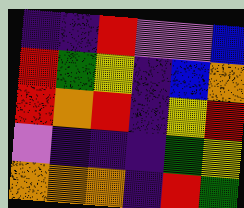[["indigo", "indigo", "red", "violet", "violet", "blue"], ["red", "green", "yellow", "indigo", "blue", "orange"], ["red", "orange", "red", "indigo", "yellow", "red"], ["violet", "indigo", "indigo", "indigo", "green", "yellow"], ["orange", "orange", "orange", "indigo", "red", "green"]]